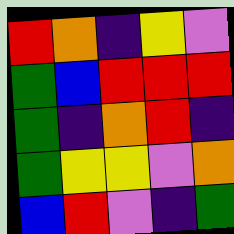[["red", "orange", "indigo", "yellow", "violet"], ["green", "blue", "red", "red", "red"], ["green", "indigo", "orange", "red", "indigo"], ["green", "yellow", "yellow", "violet", "orange"], ["blue", "red", "violet", "indigo", "green"]]